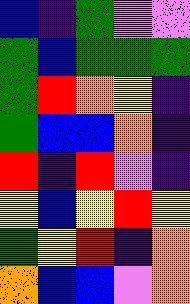[["blue", "indigo", "green", "violet", "violet"], ["green", "blue", "green", "green", "green"], ["green", "red", "orange", "yellow", "indigo"], ["green", "blue", "blue", "orange", "indigo"], ["red", "indigo", "red", "violet", "indigo"], ["yellow", "blue", "yellow", "red", "yellow"], ["green", "yellow", "red", "indigo", "orange"], ["orange", "blue", "blue", "violet", "orange"]]